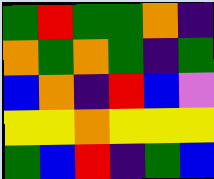[["green", "red", "green", "green", "orange", "indigo"], ["orange", "green", "orange", "green", "indigo", "green"], ["blue", "orange", "indigo", "red", "blue", "violet"], ["yellow", "yellow", "orange", "yellow", "yellow", "yellow"], ["green", "blue", "red", "indigo", "green", "blue"]]